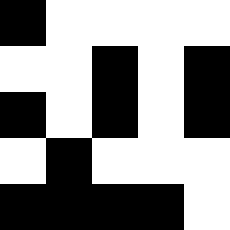[["black", "white", "white", "white", "white"], ["white", "white", "black", "white", "black"], ["black", "white", "black", "white", "black"], ["white", "black", "white", "white", "white"], ["black", "black", "black", "black", "white"]]